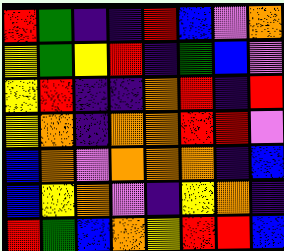[["red", "green", "indigo", "indigo", "red", "blue", "violet", "orange"], ["yellow", "green", "yellow", "red", "indigo", "green", "blue", "violet"], ["yellow", "red", "indigo", "indigo", "orange", "red", "indigo", "red"], ["yellow", "orange", "indigo", "orange", "orange", "red", "red", "violet"], ["blue", "orange", "violet", "orange", "orange", "orange", "indigo", "blue"], ["blue", "yellow", "orange", "violet", "indigo", "yellow", "orange", "indigo"], ["red", "green", "blue", "orange", "yellow", "red", "red", "blue"]]